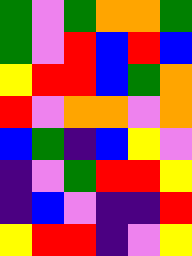[["green", "violet", "green", "orange", "orange", "green"], ["green", "violet", "red", "blue", "red", "blue"], ["yellow", "red", "red", "blue", "green", "orange"], ["red", "violet", "orange", "orange", "violet", "orange"], ["blue", "green", "indigo", "blue", "yellow", "violet"], ["indigo", "violet", "green", "red", "red", "yellow"], ["indigo", "blue", "violet", "indigo", "indigo", "red"], ["yellow", "red", "red", "indigo", "violet", "yellow"]]